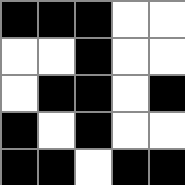[["black", "black", "black", "white", "white"], ["white", "white", "black", "white", "white"], ["white", "black", "black", "white", "black"], ["black", "white", "black", "white", "white"], ["black", "black", "white", "black", "black"]]